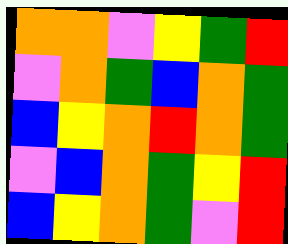[["orange", "orange", "violet", "yellow", "green", "red"], ["violet", "orange", "green", "blue", "orange", "green"], ["blue", "yellow", "orange", "red", "orange", "green"], ["violet", "blue", "orange", "green", "yellow", "red"], ["blue", "yellow", "orange", "green", "violet", "red"]]